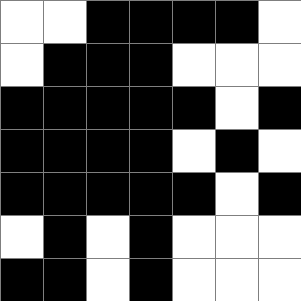[["white", "white", "black", "black", "black", "black", "white"], ["white", "black", "black", "black", "white", "white", "white"], ["black", "black", "black", "black", "black", "white", "black"], ["black", "black", "black", "black", "white", "black", "white"], ["black", "black", "black", "black", "black", "white", "black"], ["white", "black", "white", "black", "white", "white", "white"], ["black", "black", "white", "black", "white", "white", "white"]]